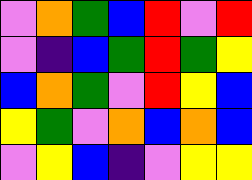[["violet", "orange", "green", "blue", "red", "violet", "red"], ["violet", "indigo", "blue", "green", "red", "green", "yellow"], ["blue", "orange", "green", "violet", "red", "yellow", "blue"], ["yellow", "green", "violet", "orange", "blue", "orange", "blue"], ["violet", "yellow", "blue", "indigo", "violet", "yellow", "yellow"]]